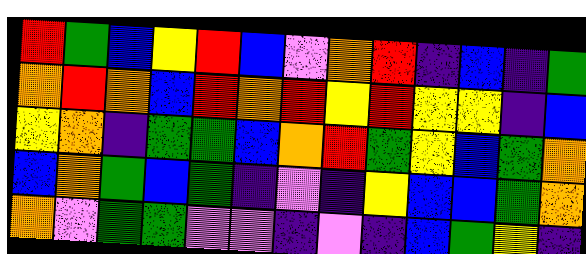[["red", "green", "blue", "yellow", "red", "blue", "violet", "orange", "red", "indigo", "blue", "indigo", "green"], ["orange", "red", "orange", "blue", "red", "orange", "red", "yellow", "red", "yellow", "yellow", "indigo", "blue"], ["yellow", "orange", "indigo", "green", "green", "blue", "orange", "red", "green", "yellow", "blue", "green", "orange"], ["blue", "orange", "green", "blue", "green", "indigo", "violet", "indigo", "yellow", "blue", "blue", "green", "orange"], ["orange", "violet", "green", "green", "violet", "violet", "indigo", "violet", "indigo", "blue", "green", "yellow", "indigo"]]